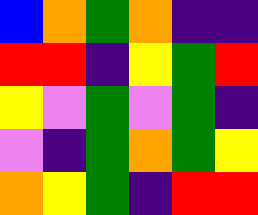[["blue", "orange", "green", "orange", "indigo", "indigo"], ["red", "red", "indigo", "yellow", "green", "red"], ["yellow", "violet", "green", "violet", "green", "indigo"], ["violet", "indigo", "green", "orange", "green", "yellow"], ["orange", "yellow", "green", "indigo", "red", "red"]]